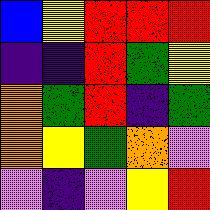[["blue", "yellow", "red", "red", "red"], ["indigo", "indigo", "red", "green", "yellow"], ["orange", "green", "red", "indigo", "green"], ["orange", "yellow", "green", "orange", "violet"], ["violet", "indigo", "violet", "yellow", "red"]]